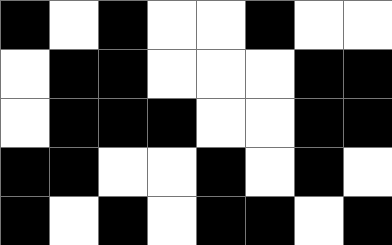[["black", "white", "black", "white", "white", "black", "white", "white"], ["white", "black", "black", "white", "white", "white", "black", "black"], ["white", "black", "black", "black", "white", "white", "black", "black"], ["black", "black", "white", "white", "black", "white", "black", "white"], ["black", "white", "black", "white", "black", "black", "white", "black"]]